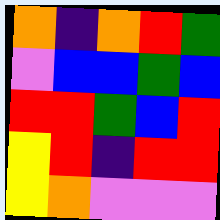[["orange", "indigo", "orange", "red", "green"], ["violet", "blue", "blue", "green", "blue"], ["red", "red", "green", "blue", "red"], ["yellow", "red", "indigo", "red", "red"], ["yellow", "orange", "violet", "violet", "violet"]]